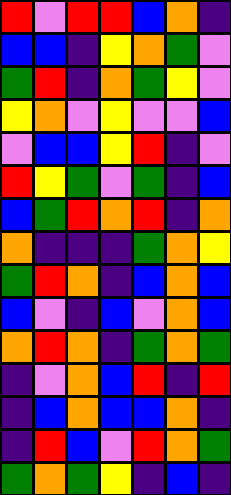[["red", "violet", "red", "red", "blue", "orange", "indigo"], ["blue", "blue", "indigo", "yellow", "orange", "green", "violet"], ["green", "red", "indigo", "orange", "green", "yellow", "violet"], ["yellow", "orange", "violet", "yellow", "violet", "violet", "blue"], ["violet", "blue", "blue", "yellow", "red", "indigo", "violet"], ["red", "yellow", "green", "violet", "green", "indigo", "blue"], ["blue", "green", "red", "orange", "red", "indigo", "orange"], ["orange", "indigo", "indigo", "indigo", "green", "orange", "yellow"], ["green", "red", "orange", "indigo", "blue", "orange", "blue"], ["blue", "violet", "indigo", "blue", "violet", "orange", "blue"], ["orange", "red", "orange", "indigo", "green", "orange", "green"], ["indigo", "violet", "orange", "blue", "red", "indigo", "red"], ["indigo", "blue", "orange", "blue", "blue", "orange", "indigo"], ["indigo", "red", "blue", "violet", "red", "orange", "green"], ["green", "orange", "green", "yellow", "indigo", "blue", "indigo"]]